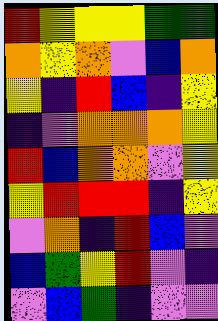[["red", "yellow", "yellow", "yellow", "green", "green"], ["orange", "yellow", "orange", "violet", "blue", "orange"], ["yellow", "indigo", "red", "blue", "indigo", "yellow"], ["indigo", "violet", "orange", "orange", "orange", "yellow"], ["red", "blue", "orange", "orange", "violet", "yellow"], ["yellow", "red", "red", "red", "indigo", "yellow"], ["violet", "orange", "indigo", "red", "blue", "violet"], ["blue", "green", "yellow", "red", "violet", "indigo"], ["violet", "blue", "green", "indigo", "violet", "violet"]]